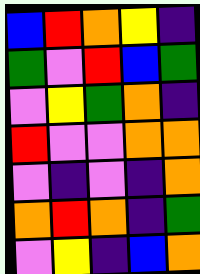[["blue", "red", "orange", "yellow", "indigo"], ["green", "violet", "red", "blue", "green"], ["violet", "yellow", "green", "orange", "indigo"], ["red", "violet", "violet", "orange", "orange"], ["violet", "indigo", "violet", "indigo", "orange"], ["orange", "red", "orange", "indigo", "green"], ["violet", "yellow", "indigo", "blue", "orange"]]